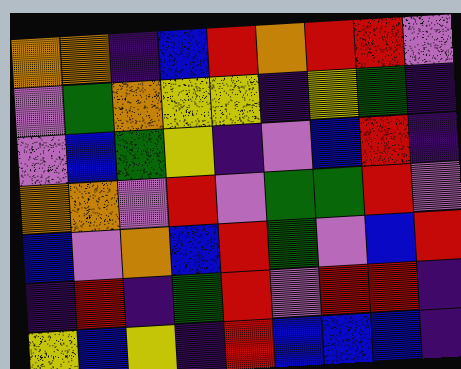[["orange", "orange", "indigo", "blue", "red", "orange", "red", "red", "violet"], ["violet", "green", "orange", "yellow", "yellow", "indigo", "yellow", "green", "indigo"], ["violet", "blue", "green", "yellow", "indigo", "violet", "blue", "red", "indigo"], ["orange", "orange", "violet", "red", "violet", "green", "green", "red", "violet"], ["blue", "violet", "orange", "blue", "red", "green", "violet", "blue", "red"], ["indigo", "red", "indigo", "green", "red", "violet", "red", "red", "indigo"], ["yellow", "blue", "yellow", "indigo", "red", "blue", "blue", "blue", "indigo"]]